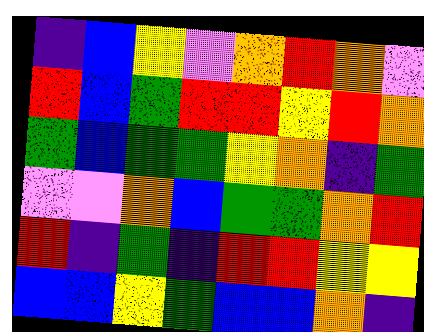[["indigo", "blue", "yellow", "violet", "orange", "red", "orange", "violet"], ["red", "blue", "green", "red", "red", "yellow", "red", "orange"], ["green", "blue", "green", "green", "yellow", "orange", "indigo", "green"], ["violet", "violet", "orange", "blue", "green", "green", "orange", "red"], ["red", "indigo", "green", "indigo", "red", "red", "yellow", "yellow"], ["blue", "blue", "yellow", "green", "blue", "blue", "orange", "indigo"]]